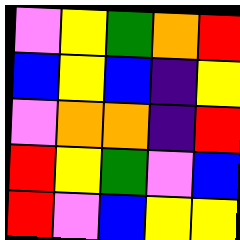[["violet", "yellow", "green", "orange", "red"], ["blue", "yellow", "blue", "indigo", "yellow"], ["violet", "orange", "orange", "indigo", "red"], ["red", "yellow", "green", "violet", "blue"], ["red", "violet", "blue", "yellow", "yellow"]]